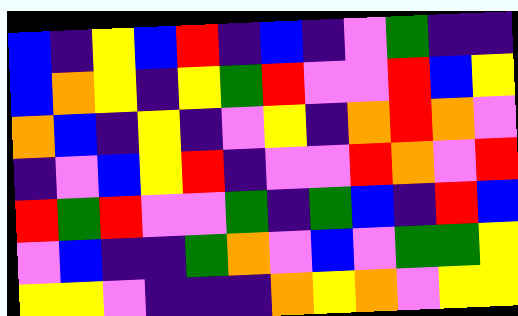[["blue", "indigo", "yellow", "blue", "red", "indigo", "blue", "indigo", "violet", "green", "indigo", "indigo"], ["blue", "orange", "yellow", "indigo", "yellow", "green", "red", "violet", "violet", "red", "blue", "yellow"], ["orange", "blue", "indigo", "yellow", "indigo", "violet", "yellow", "indigo", "orange", "red", "orange", "violet"], ["indigo", "violet", "blue", "yellow", "red", "indigo", "violet", "violet", "red", "orange", "violet", "red"], ["red", "green", "red", "violet", "violet", "green", "indigo", "green", "blue", "indigo", "red", "blue"], ["violet", "blue", "indigo", "indigo", "green", "orange", "violet", "blue", "violet", "green", "green", "yellow"], ["yellow", "yellow", "violet", "indigo", "indigo", "indigo", "orange", "yellow", "orange", "violet", "yellow", "yellow"]]